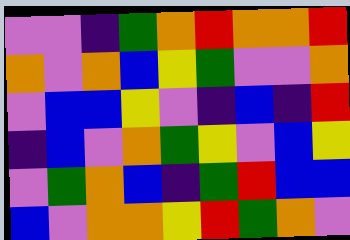[["violet", "violet", "indigo", "green", "orange", "red", "orange", "orange", "red"], ["orange", "violet", "orange", "blue", "yellow", "green", "violet", "violet", "orange"], ["violet", "blue", "blue", "yellow", "violet", "indigo", "blue", "indigo", "red"], ["indigo", "blue", "violet", "orange", "green", "yellow", "violet", "blue", "yellow"], ["violet", "green", "orange", "blue", "indigo", "green", "red", "blue", "blue"], ["blue", "violet", "orange", "orange", "yellow", "red", "green", "orange", "violet"]]